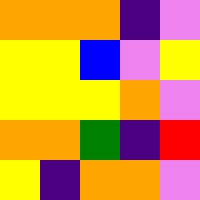[["orange", "orange", "orange", "indigo", "violet"], ["yellow", "yellow", "blue", "violet", "yellow"], ["yellow", "yellow", "yellow", "orange", "violet"], ["orange", "orange", "green", "indigo", "red"], ["yellow", "indigo", "orange", "orange", "violet"]]